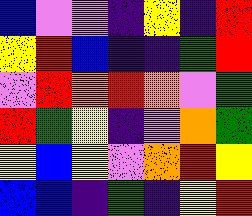[["blue", "violet", "violet", "indigo", "yellow", "indigo", "red"], ["yellow", "red", "blue", "indigo", "indigo", "green", "red"], ["violet", "red", "orange", "red", "orange", "violet", "green"], ["red", "green", "yellow", "indigo", "violet", "orange", "green"], ["yellow", "blue", "yellow", "violet", "orange", "red", "yellow"], ["blue", "blue", "indigo", "green", "indigo", "yellow", "red"]]